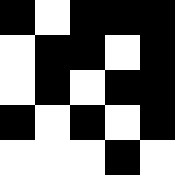[["black", "white", "black", "black", "black"], ["white", "black", "black", "white", "black"], ["white", "black", "white", "black", "black"], ["black", "white", "black", "white", "black"], ["white", "white", "white", "black", "white"]]